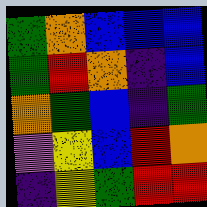[["green", "orange", "blue", "blue", "blue"], ["green", "red", "orange", "indigo", "blue"], ["orange", "green", "blue", "indigo", "green"], ["violet", "yellow", "blue", "red", "orange"], ["indigo", "yellow", "green", "red", "red"]]